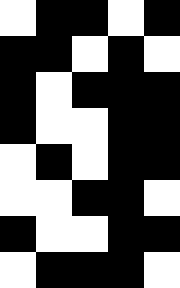[["white", "black", "black", "white", "black"], ["black", "black", "white", "black", "white"], ["black", "white", "black", "black", "black"], ["black", "white", "white", "black", "black"], ["white", "black", "white", "black", "black"], ["white", "white", "black", "black", "white"], ["black", "white", "white", "black", "black"], ["white", "black", "black", "black", "white"]]